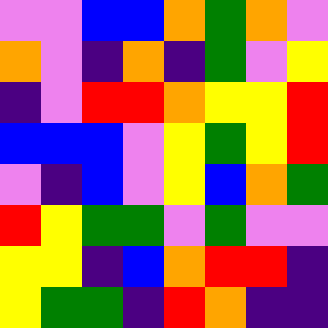[["violet", "violet", "blue", "blue", "orange", "green", "orange", "violet"], ["orange", "violet", "indigo", "orange", "indigo", "green", "violet", "yellow"], ["indigo", "violet", "red", "red", "orange", "yellow", "yellow", "red"], ["blue", "blue", "blue", "violet", "yellow", "green", "yellow", "red"], ["violet", "indigo", "blue", "violet", "yellow", "blue", "orange", "green"], ["red", "yellow", "green", "green", "violet", "green", "violet", "violet"], ["yellow", "yellow", "indigo", "blue", "orange", "red", "red", "indigo"], ["yellow", "green", "green", "indigo", "red", "orange", "indigo", "indigo"]]